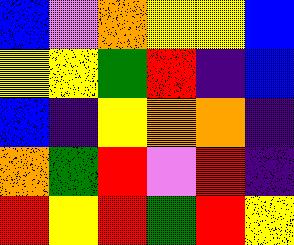[["blue", "violet", "orange", "yellow", "yellow", "blue"], ["yellow", "yellow", "green", "red", "indigo", "blue"], ["blue", "indigo", "yellow", "orange", "orange", "indigo"], ["orange", "green", "red", "violet", "red", "indigo"], ["red", "yellow", "red", "green", "red", "yellow"]]